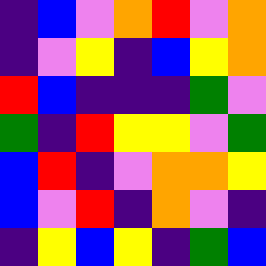[["indigo", "blue", "violet", "orange", "red", "violet", "orange"], ["indigo", "violet", "yellow", "indigo", "blue", "yellow", "orange"], ["red", "blue", "indigo", "indigo", "indigo", "green", "violet"], ["green", "indigo", "red", "yellow", "yellow", "violet", "green"], ["blue", "red", "indigo", "violet", "orange", "orange", "yellow"], ["blue", "violet", "red", "indigo", "orange", "violet", "indigo"], ["indigo", "yellow", "blue", "yellow", "indigo", "green", "blue"]]